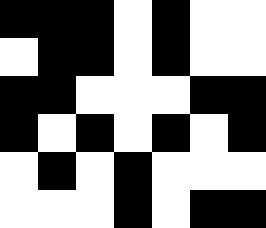[["black", "black", "black", "white", "black", "white", "white"], ["white", "black", "black", "white", "black", "white", "white"], ["black", "black", "white", "white", "white", "black", "black"], ["black", "white", "black", "white", "black", "white", "black"], ["white", "black", "white", "black", "white", "white", "white"], ["white", "white", "white", "black", "white", "black", "black"]]